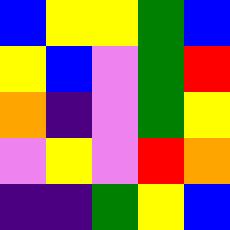[["blue", "yellow", "yellow", "green", "blue"], ["yellow", "blue", "violet", "green", "red"], ["orange", "indigo", "violet", "green", "yellow"], ["violet", "yellow", "violet", "red", "orange"], ["indigo", "indigo", "green", "yellow", "blue"]]